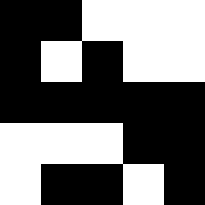[["black", "black", "white", "white", "white"], ["black", "white", "black", "white", "white"], ["black", "black", "black", "black", "black"], ["white", "white", "white", "black", "black"], ["white", "black", "black", "white", "black"]]